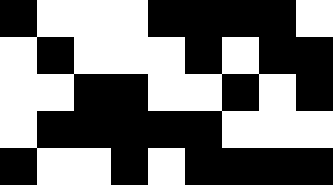[["black", "white", "white", "white", "black", "black", "black", "black", "white"], ["white", "black", "white", "white", "white", "black", "white", "black", "black"], ["white", "white", "black", "black", "white", "white", "black", "white", "black"], ["white", "black", "black", "black", "black", "black", "white", "white", "white"], ["black", "white", "white", "black", "white", "black", "black", "black", "black"]]